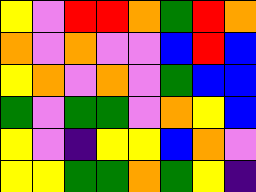[["yellow", "violet", "red", "red", "orange", "green", "red", "orange"], ["orange", "violet", "orange", "violet", "violet", "blue", "red", "blue"], ["yellow", "orange", "violet", "orange", "violet", "green", "blue", "blue"], ["green", "violet", "green", "green", "violet", "orange", "yellow", "blue"], ["yellow", "violet", "indigo", "yellow", "yellow", "blue", "orange", "violet"], ["yellow", "yellow", "green", "green", "orange", "green", "yellow", "indigo"]]